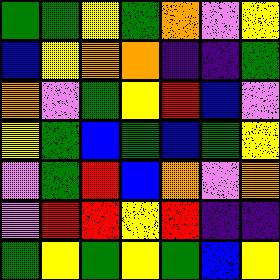[["green", "green", "yellow", "green", "orange", "violet", "yellow"], ["blue", "yellow", "orange", "orange", "indigo", "indigo", "green"], ["orange", "violet", "green", "yellow", "red", "blue", "violet"], ["yellow", "green", "blue", "green", "blue", "green", "yellow"], ["violet", "green", "red", "blue", "orange", "violet", "orange"], ["violet", "red", "red", "yellow", "red", "indigo", "indigo"], ["green", "yellow", "green", "yellow", "green", "blue", "yellow"]]